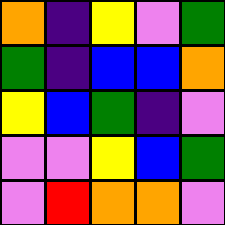[["orange", "indigo", "yellow", "violet", "green"], ["green", "indigo", "blue", "blue", "orange"], ["yellow", "blue", "green", "indigo", "violet"], ["violet", "violet", "yellow", "blue", "green"], ["violet", "red", "orange", "orange", "violet"]]